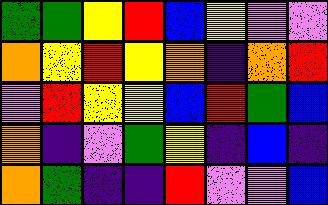[["green", "green", "yellow", "red", "blue", "yellow", "violet", "violet"], ["orange", "yellow", "red", "yellow", "orange", "indigo", "orange", "red"], ["violet", "red", "yellow", "yellow", "blue", "red", "green", "blue"], ["orange", "indigo", "violet", "green", "yellow", "indigo", "blue", "indigo"], ["orange", "green", "indigo", "indigo", "red", "violet", "violet", "blue"]]